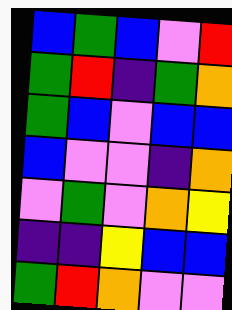[["blue", "green", "blue", "violet", "red"], ["green", "red", "indigo", "green", "orange"], ["green", "blue", "violet", "blue", "blue"], ["blue", "violet", "violet", "indigo", "orange"], ["violet", "green", "violet", "orange", "yellow"], ["indigo", "indigo", "yellow", "blue", "blue"], ["green", "red", "orange", "violet", "violet"]]